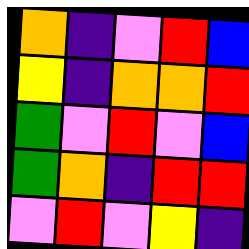[["orange", "indigo", "violet", "red", "blue"], ["yellow", "indigo", "orange", "orange", "red"], ["green", "violet", "red", "violet", "blue"], ["green", "orange", "indigo", "red", "red"], ["violet", "red", "violet", "yellow", "indigo"]]